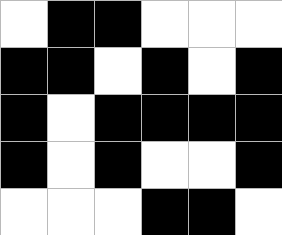[["white", "black", "black", "white", "white", "white"], ["black", "black", "white", "black", "white", "black"], ["black", "white", "black", "black", "black", "black"], ["black", "white", "black", "white", "white", "black"], ["white", "white", "white", "black", "black", "white"]]